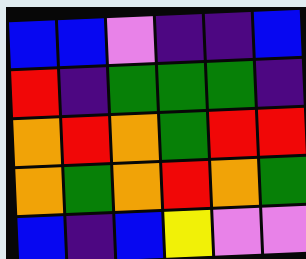[["blue", "blue", "violet", "indigo", "indigo", "blue"], ["red", "indigo", "green", "green", "green", "indigo"], ["orange", "red", "orange", "green", "red", "red"], ["orange", "green", "orange", "red", "orange", "green"], ["blue", "indigo", "blue", "yellow", "violet", "violet"]]